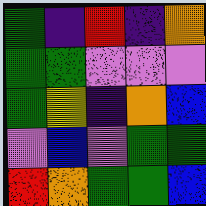[["green", "indigo", "red", "indigo", "orange"], ["green", "green", "violet", "violet", "violet"], ["green", "yellow", "indigo", "orange", "blue"], ["violet", "blue", "violet", "green", "green"], ["red", "orange", "green", "green", "blue"]]